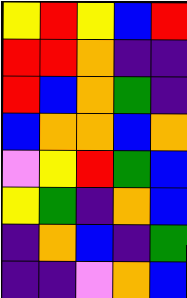[["yellow", "red", "yellow", "blue", "red"], ["red", "red", "orange", "indigo", "indigo"], ["red", "blue", "orange", "green", "indigo"], ["blue", "orange", "orange", "blue", "orange"], ["violet", "yellow", "red", "green", "blue"], ["yellow", "green", "indigo", "orange", "blue"], ["indigo", "orange", "blue", "indigo", "green"], ["indigo", "indigo", "violet", "orange", "blue"]]